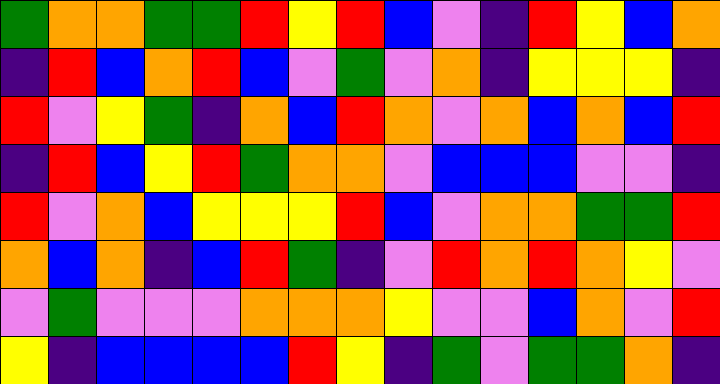[["green", "orange", "orange", "green", "green", "red", "yellow", "red", "blue", "violet", "indigo", "red", "yellow", "blue", "orange"], ["indigo", "red", "blue", "orange", "red", "blue", "violet", "green", "violet", "orange", "indigo", "yellow", "yellow", "yellow", "indigo"], ["red", "violet", "yellow", "green", "indigo", "orange", "blue", "red", "orange", "violet", "orange", "blue", "orange", "blue", "red"], ["indigo", "red", "blue", "yellow", "red", "green", "orange", "orange", "violet", "blue", "blue", "blue", "violet", "violet", "indigo"], ["red", "violet", "orange", "blue", "yellow", "yellow", "yellow", "red", "blue", "violet", "orange", "orange", "green", "green", "red"], ["orange", "blue", "orange", "indigo", "blue", "red", "green", "indigo", "violet", "red", "orange", "red", "orange", "yellow", "violet"], ["violet", "green", "violet", "violet", "violet", "orange", "orange", "orange", "yellow", "violet", "violet", "blue", "orange", "violet", "red"], ["yellow", "indigo", "blue", "blue", "blue", "blue", "red", "yellow", "indigo", "green", "violet", "green", "green", "orange", "indigo"]]